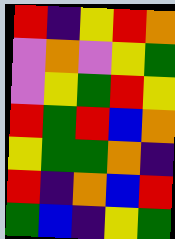[["red", "indigo", "yellow", "red", "orange"], ["violet", "orange", "violet", "yellow", "green"], ["violet", "yellow", "green", "red", "yellow"], ["red", "green", "red", "blue", "orange"], ["yellow", "green", "green", "orange", "indigo"], ["red", "indigo", "orange", "blue", "red"], ["green", "blue", "indigo", "yellow", "green"]]